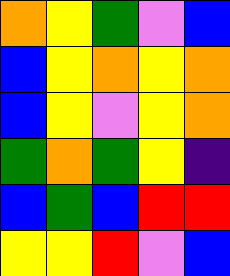[["orange", "yellow", "green", "violet", "blue"], ["blue", "yellow", "orange", "yellow", "orange"], ["blue", "yellow", "violet", "yellow", "orange"], ["green", "orange", "green", "yellow", "indigo"], ["blue", "green", "blue", "red", "red"], ["yellow", "yellow", "red", "violet", "blue"]]